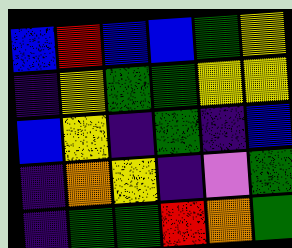[["blue", "red", "blue", "blue", "green", "yellow"], ["indigo", "yellow", "green", "green", "yellow", "yellow"], ["blue", "yellow", "indigo", "green", "indigo", "blue"], ["indigo", "orange", "yellow", "indigo", "violet", "green"], ["indigo", "green", "green", "red", "orange", "green"]]